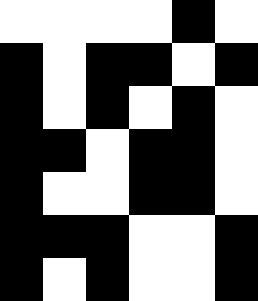[["white", "white", "white", "white", "black", "white"], ["black", "white", "black", "black", "white", "black"], ["black", "white", "black", "white", "black", "white"], ["black", "black", "white", "black", "black", "white"], ["black", "white", "white", "black", "black", "white"], ["black", "black", "black", "white", "white", "black"], ["black", "white", "black", "white", "white", "black"]]